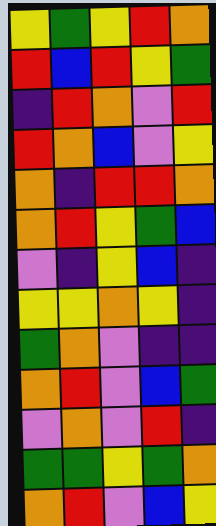[["yellow", "green", "yellow", "red", "orange"], ["red", "blue", "red", "yellow", "green"], ["indigo", "red", "orange", "violet", "red"], ["red", "orange", "blue", "violet", "yellow"], ["orange", "indigo", "red", "red", "orange"], ["orange", "red", "yellow", "green", "blue"], ["violet", "indigo", "yellow", "blue", "indigo"], ["yellow", "yellow", "orange", "yellow", "indigo"], ["green", "orange", "violet", "indigo", "indigo"], ["orange", "red", "violet", "blue", "green"], ["violet", "orange", "violet", "red", "indigo"], ["green", "green", "yellow", "green", "orange"], ["orange", "red", "violet", "blue", "yellow"]]